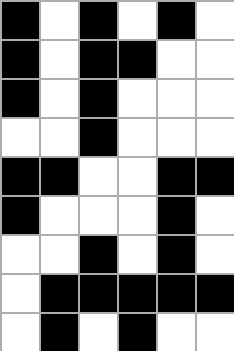[["black", "white", "black", "white", "black", "white"], ["black", "white", "black", "black", "white", "white"], ["black", "white", "black", "white", "white", "white"], ["white", "white", "black", "white", "white", "white"], ["black", "black", "white", "white", "black", "black"], ["black", "white", "white", "white", "black", "white"], ["white", "white", "black", "white", "black", "white"], ["white", "black", "black", "black", "black", "black"], ["white", "black", "white", "black", "white", "white"]]